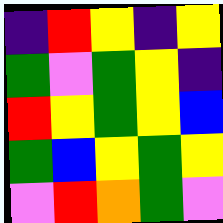[["indigo", "red", "yellow", "indigo", "yellow"], ["green", "violet", "green", "yellow", "indigo"], ["red", "yellow", "green", "yellow", "blue"], ["green", "blue", "yellow", "green", "yellow"], ["violet", "red", "orange", "green", "violet"]]